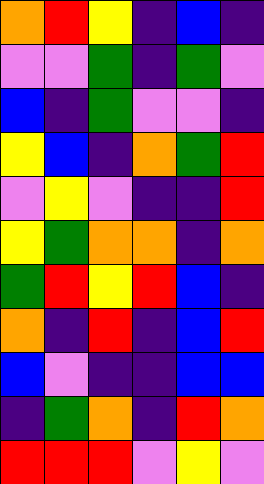[["orange", "red", "yellow", "indigo", "blue", "indigo"], ["violet", "violet", "green", "indigo", "green", "violet"], ["blue", "indigo", "green", "violet", "violet", "indigo"], ["yellow", "blue", "indigo", "orange", "green", "red"], ["violet", "yellow", "violet", "indigo", "indigo", "red"], ["yellow", "green", "orange", "orange", "indigo", "orange"], ["green", "red", "yellow", "red", "blue", "indigo"], ["orange", "indigo", "red", "indigo", "blue", "red"], ["blue", "violet", "indigo", "indigo", "blue", "blue"], ["indigo", "green", "orange", "indigo", "red", "orange"], ["red", "red", "red", "violet", "yellow", "violet"]]